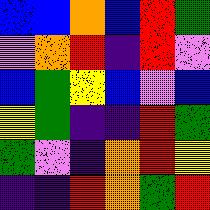[["blue", "blue", "orange", "blue", "red", "green"], ["violet", "orange", "red", "indigo", "red", "violet"], ["blue", "green", "yellow", "blue", "violet", "blue"], ["yellow", "green", "indigo", "indigo", "red", "green"], ["green", "violet", "indigo", "orange", "red", "yellow"], ["indigo", "indigo", "red", "orange", "green", "red"]]